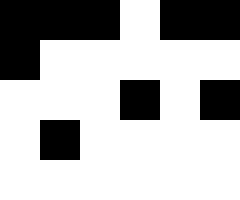[["black", "black", "black", "white", "black", "black"], ["black", "white", "white", "white", "white", "white"], ["white", "white", "white", "black", "white", "black"], ["white", "black", "white", "white", "white", "white"], ["white", "white", "white", "white", "white", "white"]]